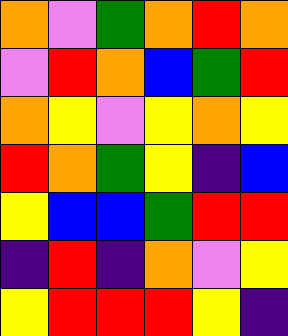[["orange", "violet", "green", "orange", "red", "orange"], ["violet", "red", "orange", "blue", "green", "red"], ["orange", "yellow", "violet", "yellow", "orange", "yellow"], ["red", "orange", "green", "yellow", "indigo", "blue"], ["yellow", "blue", "blue", "green", "red", "red"], ["indigo", "red", "indigo", "orange", "violet", "yellow"], ["yellow", "red", "red", "red", "yellow", "indigo"]]